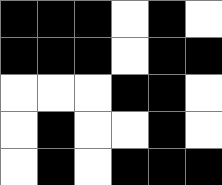[["black", "black", "black", "white", "black", "white"], ["black", "black", "black", "white", "black", "black"], ["white", "white", "white", "black", "black", "white"], ["white", "black", "white", "white", "black", "white"], ["white", "black", "white", "black", "black", "black"]]